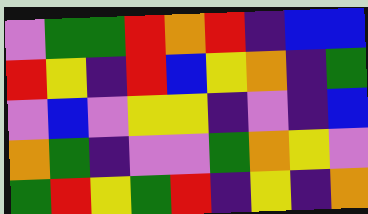[["violet", "green", "green", "red", "orange", "red", "indigo", "blue", "blue"], ["red", "yellow", "indigo", "red", "blue", "yellow", "orange", "indigo", "green"], ["violet", "blue", "violet", "yellow", "yellow", "indigo", "violet", "indigo", "blue"], ["orange", "green", "indigo", "violet", "violet", "green", "orange", "yellow", "violet"], ["green", "red", "yellow", "green", "red", "indigo", "yellow", "indigo", "orange"]]